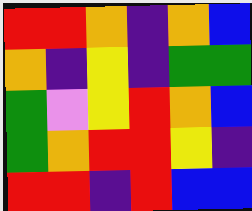[["red", "red", "orange", "indigo", "orange", "blue"], ["orange", "indigo", "yellow", "indigo", "green", "green"], ["green", "violet", "yellow", "red", "orange", "blue"], ["green", "orange", "red", "red", "yellow", "indigo"], ["red", "red", "indigo", "red", "blue", "blue"]]